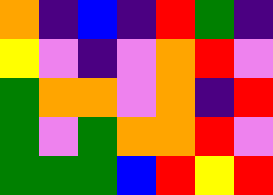[["orange", "indigo", "blue", "indigo", "red", "green", "indigo"], ["yellow", "violet", "indigo", "violet", "orange", "red", "violet"], ["green", "orange", "orange", "violet", "orange", "indigo", "red"], ["green", "violet", "green", "orange", "orange", "red", "violet"], ["green", "green", "green", "blue", "red", "yellow", "red"]]